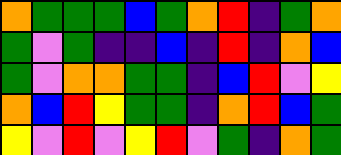[["orange", "green", "green", "green", "blue", "green", "orange", "red", "indigo", "green", "orange"], ["green", "violet", "green", "indigo", "indigo", "blue", "indigo", "red", "indigo", "orange", "blue"], ["green", "violet", "orange", "orange", "green", "green", "indigo", "blue", "red", "violet", "yellow"], ["orange", "blue", "red", "yellow", "green", "green", "indigo", "orange", "red", "blue", "green"], ["yellow", "violet", "red", "violet", "yellow", "red", "violet", "green", "indigo", "orange", "green"]]